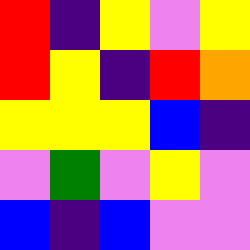[["red", "indigo", "yellow", "violet", "yellow"], ["red", "yellow", "indigo", "red", "orange"], ["yellow", "yellow", "yellow", "blue", "indigo"], ["violet", "green", "violet", "yellow", "violet"], ["blue", "indigo", "blue", "violet", "violet"]]